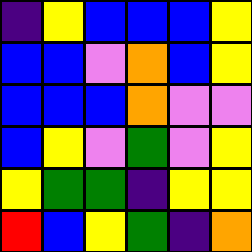[["indigo", "yellow", "blue", "blue", "blue", "yellow"], ["blue", "blue", "violet", "orange", "blue", "yellow"], ["blue", "blue", "blue", "orange", "violet", "violet"], ["blue", "yellow", "violet", "green", "violet", "yellow"], ["yellow", "green", "green", "indigo", "yellow", "yellow"], ["red", "blue", "yellow", "green", "indigo", "orange"]]